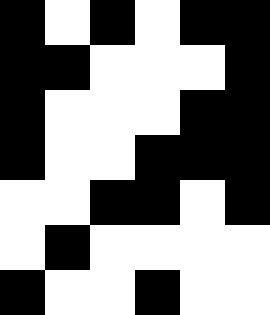[["black", "white", "black", "white", "black", "black"], ["black", "black", "white", "white", "white", "black"], ["black", "white", "white", "white", "black", "black"], ["black", "white", "white", "black", "black", "black"], ["white", "white", "black", "black", "white", "black"], ["white", "black", "white", "white", "white", "white"], ["black", "white", "white", "black", "white", "white"]]